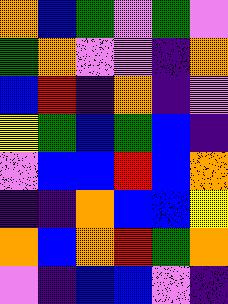[["orange", "blue", "green", "violet", "green", "violet"], ["green", "orange", "violet", "violet", "indigo", "orange"], ["blue", "red", "indigo", "orange", "indigo", "violet"], ["yellow", "green", "blue", "green", "blue", "indigo"], ["violet", "blue", "blue", "red", "blue", "orange"], ["indigo", "indigo", "orange", "blue", "blue", "yellow"], ["orange", "blue", "orange", "red", "green", "orange"], ["violet", "indigo", "blue", "blue", "violet", "indigo"]]